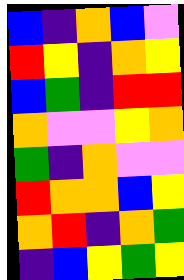[["blue", "indigo", "orange", "blue", "violet"], ["red", "yellow", "indigo", "orange", "yellow"], ["blue", "green", "indigo", "red", "red"], ["orange", "violet", "violet", "yellow", "orange"], ["green", "indigo", "orange", "violet", "violet"], ["red", "orange", "orange", "blue", "yellow"], ["orange", "red", "indigo", "orange", "green"], ["indigo", "blue", "yellow", "green", "yellow"]]